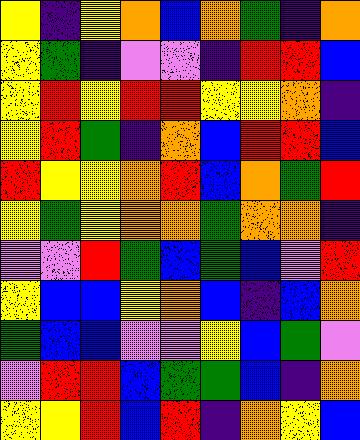[["yellow", "indigo", "yellow", "orange", "blue", "orange", "green", "indigo", "orange"], ["yellow", "green", "indigo", "violet", "violet", "indigo", "red", "red", "blue"], ["yellow", "red", "yellow", "red", "red", "yellow", "yellow", "orange", "indigo"], ["yellow", "red", "green", "indigo", "orange", "blue", "red", "red", "blue"], ["red", "yellow", "yellow", "orange", "red", "blue", "orange", "green", "red"], ["yellow", "green", "yellow", "orange", "orange", "green", "orange", "orange", "indigo"], ["violet", "violet", "red", "green", "blue", "green", "blue", "violet", "red"], ["yellow", "blue", "blue", "yellow", "orange", "blue", "indigo", "blue", "orange"], ["green", "blue", "blue", "violet", "violet", "yellow", "blue", "green", "violet"], ["violet", "red", "red", "blue", "green", "green", "blue", "indigo", "orange"], ["yellow", "yellow", "red", "blue", "red", "indigo", "orange", "yellow", "blue"]]